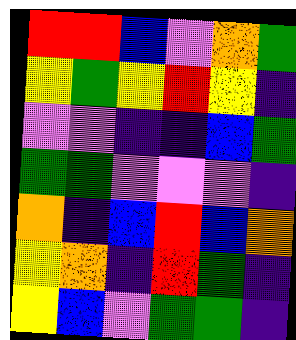[["red", "red", "blue", "violet", "orange", "green"], ["yellow", "green", "yellow", "red", "yellow", "indigo"], ["violet", "violet", "indigo", "indigo", "blue", "green"], ["green", "green", "violet", "violet", "violet", "indigo"], ["orange", "indigo", "blue", "red", "blue", "orange"], ["yellow", "orange", "indigo", "red", "green", "indigo"], ["yellow", "blue", "violet", "green", "green", "indigo"]]